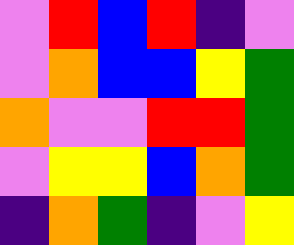[["violet", "red", "blue", "red", "indigo", "violet"], ["violet", "orange", "blue", "blue", "yellow", "green"], ["orange", "violet", "violet", "red", "red", "green"], ["violet", "yellow", "yellow", "blue", "orange", "green"], ["indigo", "orange", "green", "indigo", "violet", "yellow"]]